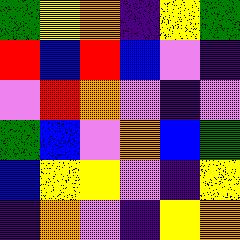[["green", "yellow", "orange", "indigo", "yellow", "green"], ["red", "blue", "red", "blue", "violet", "indigo"], ["violet", "red", "orange", "violet", "indigo", "violet"], ["green", "blue", "violet", "orange", "blue", "green"], ["blue", "yellow", "yellow", "violet", "indigo", "yellow"], ["indigo", "orange", "violet", "indigo", "yellow", "orange"]]